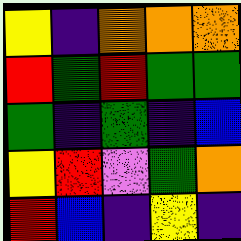[["yellow", "indigo", "orange", "orange", "orange"], ["red", "green", "red", "green", "green"], ["green", "indigo", "green", "indigo", "blue"], ["yellow", "red", "violet", "green", "orange"], ["red", "blue", "indigo", "yellow", "indigo"]]